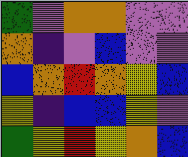[["green", "violet", "orange", "orange", "violet", "violet"], ["orange", "indigo", "violet", "blue", "violet", "violet"], ["blue", "orange", "red", "orange", "yellow", "blue"], ["yellow", "indigo", "blue", "blue", "yellow", "violet"], ["green", "yellow", "red", "yellow", "orange", "blue"]]